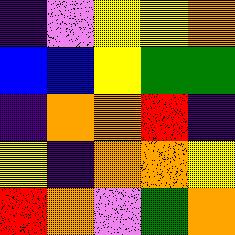[["indigo", "violet", "yellow", "yellow", "orange"], ["blue", "blue", "yellow", "green", "green"], ["indigo", "orange", "orange", "red", "indigo"], ["yellow", "indigo", "orange", "orange", "yellow"], ["red", "orange", "violet", "green", "orange"]]